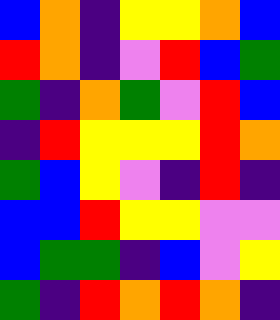[["blue", "orange", "indigo", "yellow", "yellow", "orange", "blue"], ["red", "orange", "indigo", "violet", "red", "blue", "green"], ["green", "indigo", "orange", "green", "violet", "red", "blue"], ["indigo", "red", "yellow", "yellow", "yellow", "red", "orange"], ["green", "blue", "yellow", "violet", "indigo", "red", "indigo"], ["blue", "blue", "red", "yellow", "yellow", "violet", "violet"], ["blue", "green", "green", "indigo", "blue", "violet", "yellow"], ["green", "indigo", "red", "orange", "red", "orange", "indigo"]]